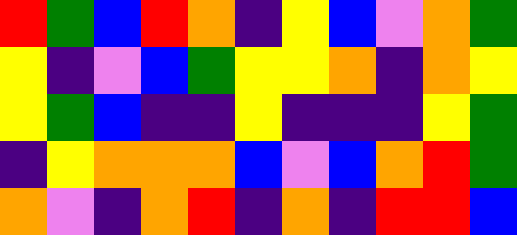[["red", "green", "blue", "red", "orange", "indigo", "yellow", "blue", "violet", "orange", "green"], ["yellow", "indigo", "violet", "blue", "green", "yellow", "yellow", "orange", "indigo", "orange", "yellow"], ["yellow", "green", "blue", "indigo", "indigo", "yellow", "indigo", "indigo", "indigo", "yellow", "green"], ["indigo", "yellow", "orange", "orange", "orange", "blue", "violet", "blue", "orange", "red", "green"], ["orange", "violet", "indigo", "orange", "red", "indigo", "orange", "indigo", "red", "red", "blue"]]